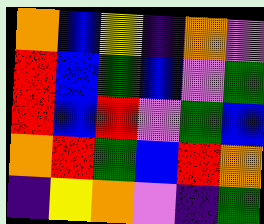[["orange", "blue", "yellow", "indigo", "orange", "violet"], ["red", "blue", "green", "blue", "violet", "green"], ["red", "blue", "red", "violet", "green", "blue"], ["orange", "red", "green", "blue", "red", "orange"], ["indigo", "yellow", "orange", "violet", "indigo", "green"]]